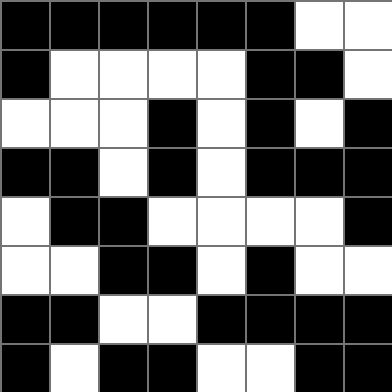[["black", "black", "black", "black", "black", "black", "white", "white"], ["black", "white", "white", "white", "white", "black", "black", "white"], ["white", "white", "white", "black", "white", "black", "white", "black"], ["black", "black", "white", "black", "white", "black", "black", "black"], ["white", "black", "black", "white", "white", "white", "white", "black"], ["white", "white", "black", "black", "white", "black", "white", "white"], ["black", "black", "white", "white", "black", "black", "black", "black"], ["black", "white", "black", "black", "white", "white", "black", "black"]]